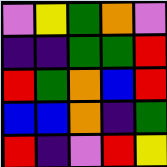[["violet", "yellow", "green", "orange", "violet"], ["indigo", "indigo", "green", "green", "red"], ["red", "green", "orange", "blue", "red"], ["blue", "blue", "orange", "indigo", "green"], ["red", "indigo", "violet", "red", "yellow"]]